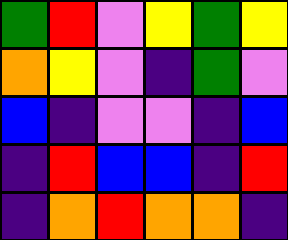[["green", "red", "violet", "yellow", "green", "yellow"], ["orange", "yellow", "violet", "indigo", "green", "violet"], ["blue", "indigo", "violet", "violet", "indigo", "blue"], ["indigo", "red", "blue", "blue", "indigo", "red"], ["indigo", "orange", "red", "orange", "orange", "indigo"]]